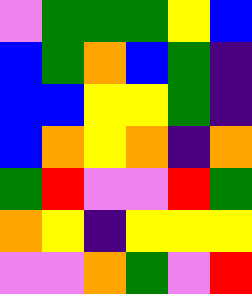[["violet", "green", "green", "green", "yellow", "blue"], ["blue", "green", "orange", "blue", "green", "indigo"], ["blue", "blue", "yellow", "yellow", "green", "indigo"], ["blue", "orange", "yellow", "orange", "indigo", "orange"], ["green", "red", "violet", "violet", "red", "green"], ["orange", "yellow", "indigo", "yellow", "yellow", "yellow"], ["violet", "violet", "orange", "green", "violet", "red"]]